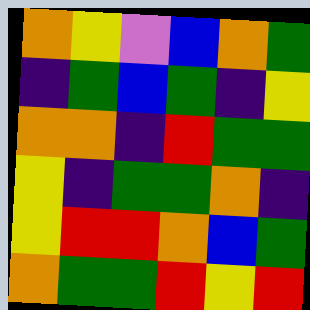[["orange", "yellow", "violet", "blue", "orange", "green"], ["indigo", "green", "blue", "green", "indigo", "yellow"], ["orange", "orange", "indigo", "red", "green", "green"], ["yellow", "indigo", "green", "green", "orange", "indigo"], ["yellow", "red", "red", "orange", "blue", "green"], ["orange", "green", "green", "red", "yellow", "red"]]